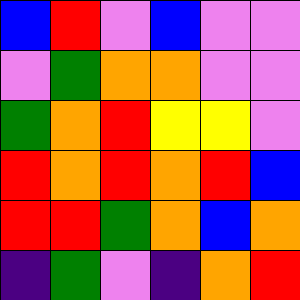[["blue", "red", "violet", "blue", "violet", "violet"], ["violet", "green", "orange", "orange", "violet", "violet"], ["green", "orange", "red", "yellow", "yellow", "violet"], ["red", "orange", "red", "orange", "red", "blue"], ["red", "red", "green", "orange", "blue", "orange"], ["indigo", "green", "violet", "indigo", "orange", "red"]]